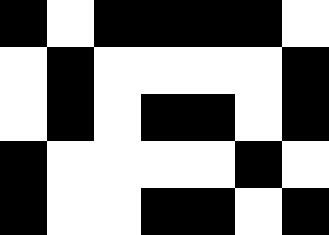[["black", "white", "black", "black", "black", "black", "white"], ["white", "black", "white", "white", "white", "white", "black"], ["white", "black", "white", "black", "black", "white", "black"], ["black", "white", "white", "white", "white", "black", "white"], ["black", "white", "white", "black", "black", "white", "black"]]